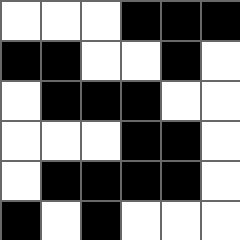[["white", "white", "white", "black", "black", "black"], ["black", "black", "white", "white", "black", "white"], ["white", "black", "black", "black", "white", "white"], ["white", "white", "white", "black", "black", "white"], ["white", "black", "black", "black", "black", "white"], ["black", "white", "black", "white", "white", "white"]]